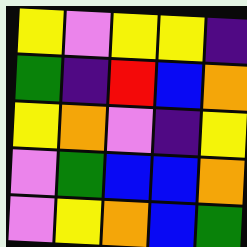[["yellow", "violet", "yellow", "yellow", "indigo"], ["green", "indigo", "red", "blue", "orange"], ["yellow", "orange", "violet", "indigo", "yellow"], ["violet", "green", "blue", "blue", "orange"], ["violet", "yellow", "orange", "blue", "green"]]